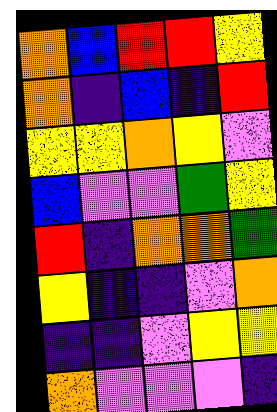[["orange", "blue", "red", "red", "yellow"], ["orange", "indigo", "blue", "indigo", "red"], ["yellow", "yellow", "orange", "yellow", "violet"], ["blue", "violet", "violet", "green", "yellow"], ["red", "indigo", "orange", "orange", "green"], ["yellow", "indigo", "indigo", "violet", "orange"], ["indigo", "indigo", "violet", "yellow", "yellow"], ["orange", "violet", "violet", "violet", "indigo"]]